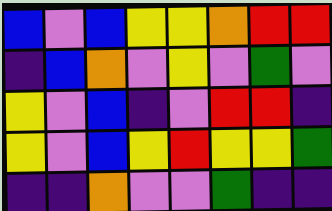[["blue", "violet", "blue", "yellow", "yellow", "orange", "red", "red"], ["indigo", "blue", "orange", "violet", "yellow", "violet", "green", "violet"], ["yellow", "violet", "blue", "indigo", "violet", "red", "red", "indigo"], ["yellow", "violet", "blue", "yellow", "red", "yellow", "yellow", "green"], ["indigo", "indigo", "orange", "violet", "violet", "green", "indigo", "indigo"]]